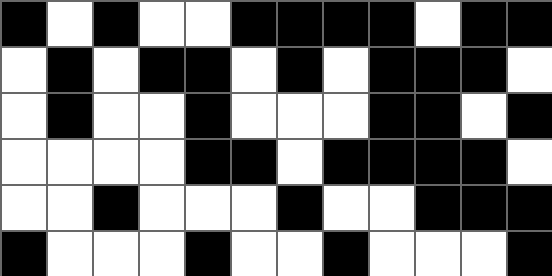[["black", "white", "black", "white", "white", "black", "black", "black", "black", "white", "black", "black"], ["white", "black", "white", "black", "black", "white", "black", "white", "black", "black", "black", "white"], ["white", "black", "white", "white", "black", "white", "white", "white", "black", "black", "white", "black"], ["white", "white", "white", "white", "black", "black", "white", "black", "black", "black", "black", "white"], ["white", "white", "black", "white", "white", "white", "black", "white", "white", "black", "black", "black"], ["black", "white", "white", "white", "black", "white", "white", "black", "white", "white", "white", "black"]]